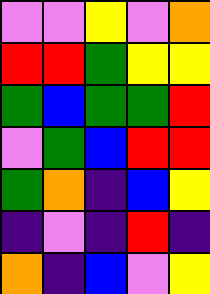[["violet", "violet", "yellow", "violet", "orange"], ["red", "red", "green", "yellow", "yellow"], ["green", "blue", "green", "green", "red"], ["violet", "green", "blue", "red", "red"], ["green", "orange", "indigo", "blue", "yellow"], ["indigo", "violet", "indigo", "red", "indigo"], ["orange", "indigo", "blue", "violet", "yellow"]]